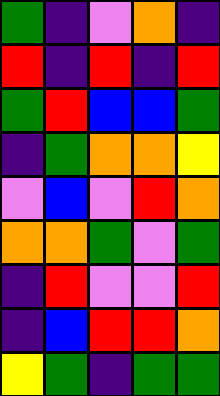[["green", "indigo", "violet", "orange", "indigo"], ["red", "indigo", "red", "indigo", "red"], ["green", "red", "blue", "blue", "green"], ["indigo", "green", "orange", "orange", "yellow"], ["violet", "blue", "violet", "red", "orange"], ["orange", "orange", "green", "violet", "green"], ["indigo", "red", "violet", "violet", "red"], ["indigo", "blue", "red", "red", "orange"], ["yellow", "green", "indigo", "green", "green"]]